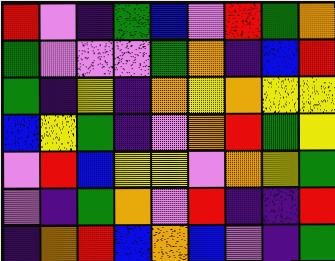[["red", "violet", "indigo", "green", "blue", "violet", "red", "green", "orange"], ["green", "violet", "violet", "violet", "green", "orange", "indigo", "blue", "red"], ["green", "indigo", "yellow", "indigo", "orange", "yellow", "orange", "yellow", "yellow"], ["blue", "yellow", "green", "indigo", "violet", "orange", "red", "green", "yellow"], ["violet", "red", "blue", "yellow", "yellow", "violet", "orange", "yellow", "green"], ["violet", "indigo", "green", "orange", "violet", "red", "indigo", "indigo", "red"], ["indigo", "orange", "red", "blue", "orange", "blue", "violet", "indigo", "green"]]